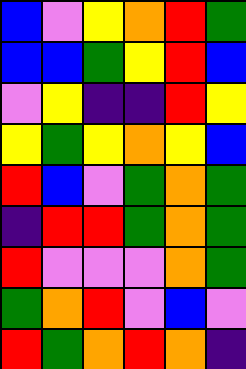[["blue", "violet", "yellow", "orange", "red", "green"], ["blue", "blue", "green", "yellow", "red", "blue"], ["violet", "yellow", "indigo", "indigo", "red", "yellow"], ["yellow", "green", "yellow", "orange", "yellow", "blue"], ["red", "blue", "violet", "green", "orange", "green"], ["indigo", "red", "red", "green", "orange", "green"], ["red", "violet", "violet", "violet", "orange", "green"], ["green", "orange", "red", "violet", "blue", "violet"], ["red", "green", "orange", "red", "orange", "indigo"]]